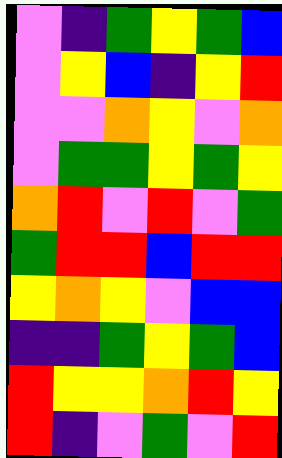[["violet", "indigo", "green", "yellow", "green", "blue"], ["violet", "yellow", "blue", "indigo", "yellow", "red"], ["violet", "violet", "orange", "yellow", "violet", "orange"], ["violet", "green", "green", "yellow", "green", "yellow"], ["orange", "red", "violet", "red", "violet", "green"], ["green", "red", "red", "blue", "red", "red"], ["yellow", "orange", "yellow", "violet", "blue", "blue"], ["indigo", "indigo", "green", "yellow", "green", "blue"], ["red", "yellow", "yellow", "orange", "red", "yellow"], ["red", "indigo", "violet", "green", "violet", "red"]]